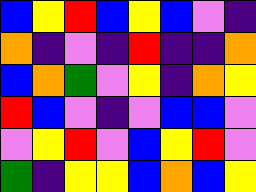[["blue", "yellow", "red", "blue", "yellow", "blue", "violet", "indigo"], ["orange", "indigo", "violet", "indigo", "red", "indigo", "indigo", "orange"], ["blue", "orange", "green", "violet", "yellow", "indigo", "orange", "yellow"], ["red", "blue", "violet", "indigo", "violet", "blue", "blue", "violet"], ["violet", "yellow", "red", "violet", "blue", "yellow", "red", "violet"], ["green", "indigo", "yellow", "yellow", "blue", "orange", "blue", "yellow"]]